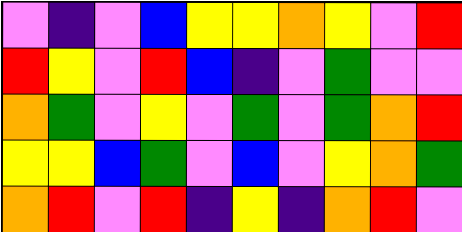[["violet", "indigo", "violet", "blue", "yellow", "yellow", "orange", "yellow", "violet", "red"], ["red", "yellow", "violet", "red", "blue", "indigo", "violet", "green", "violet", "violet"], ["orange", "green", "violet", "yellow", "violet", "green", "violet", "green", "orange", "red"], ["yellow", "yellow", "blue", "green", "violet", "blue", "violet", "yellow", "orange", "green"], ["orange", "red", "violet", "red", "indigo", "yellow", "indigo", "orange", "red", "violet"]]